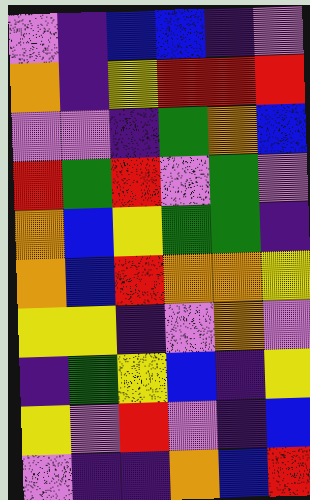[["violet", "indigo", "blue", "blue", "indigo", "violet"], ["orange", "indigo", "yellow", "red", "red", "red"], ["violet", "violet", "indigo", "green", "orange", "blue"], ["red", "green", "red", "violet", "green", "violet"], ["orange", "blue", "yellow", "green", "green", "indigo"], ["orange", "blue", "red", "orange", "orange", "yellow"], ["yellow", "yellow", "indigo", "violet", "orange", "violet"], ["indigo", "green", "yellow", "blue", "indigo", "yellow"], ["yellow", "violet", "red", "violet", "indigo", "blue"], ["violet", "indigo", "indigo", "orange", "blue", "red"]]